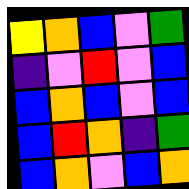[["yellow", "orange", "blue", "violet", "green"], ["indigo", "violet", "red", "violet", "blue"], ["blue", "orange", "blue", "violet", "blue"], ["blue", "red", "orange", "indigo", "green"], ["blue", "orange", "violet", "blue", "orange"]]